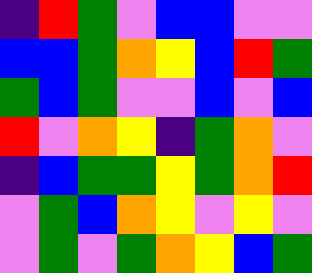[["indigo", "red", "green", "violet", "blue", "blue", "violet", "violet"], ["blue", "blue", "green", "orange", "yellow", "blue", "red", "green"], ["green", "blue", "green", "violet", "violet", "blue", "violet", "blue"], ["red", "violet", "orange", "yellow", "indigo", "green", "orange", "violet"], ["indigo", "blue", "green", "green", "yellow", "green", "orange", "red"], ["violet", "green", "blue", "orange", "yellow", "violet", "yellow", "violet"], ["violet", "green", "violet", "green", "orange", "yellow", "blue", "green"]]